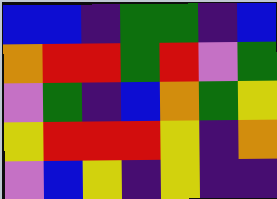[["blue", "blue", "indigo", "green", "green", "indigo", "blue"], ["orange", "red", "red", "green", "red", "violet", "green"], ["violet", "green", "indigo", "blue", "orange", "green", "yellow"], ["yellow", "red", "red", "red", "yellow", "indigo", "orange"], ["violet", "blue", "yellow", "indigo", "yellow", "indigo", "indigo"]]